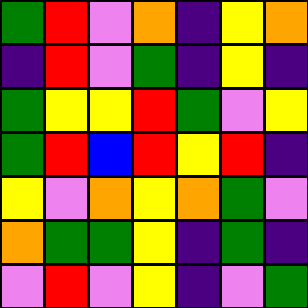[["green", "red", "violet", "orange", "indigo", "yellow", "orange"], ["indigo", "red", "violet", "green", "indigo", "yellow", "indigo"], ["green", "yellow", "yellow", "red", "green", "violet", "yellow"], ["green", "red", "blue", "red", "yellow", "red", "indigo"], ["yellow", "violet", "orange", "yellow", "orange", "green", "violet"], ["orange", "green", "green", "yellow", "indigo", "green", "indigo"], ["violet", "red", "violet", "yellow", "indigo", "violet", "green"]]